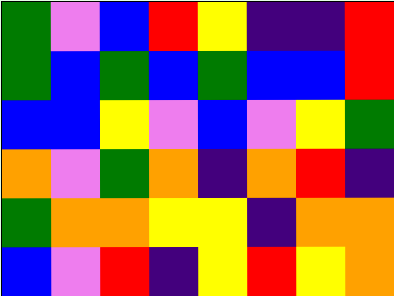[["green", "violet", "blue", "red", "yellow", "indigo", "indigo", "red"], ["green", "blue", "green", "blue", "green", "blue", "blue", "red"], ["blue", "blue", "yellow", "violet", "blue", "violet", "yellow", "green"], ["orange", "violet", "green", "orange", "indigo", "orange", "red", "indigo"], ["green", "orange", "orange", "yellow", "yellow", "indigo", "orange", "orange"], ["blue", "violet", "red", "indigo", "yellow", "red", "yellow", "orange"]]